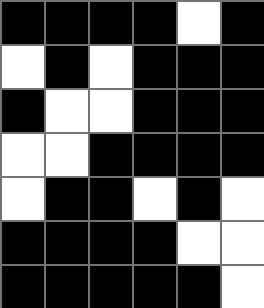[["black", "black", "black", "black", "white", "black"], ["white", "black", "white", "black", "black", "black"], ["black", "white", "white", "black", "black", "black"], ["white", "white", "black", "black", "black", "black"], ["white", "black", "black", "white", "black", "white"], ["black", "black", "black", "black", "white", "white"], ["black", "black", "black", "black", "black", "white"]]